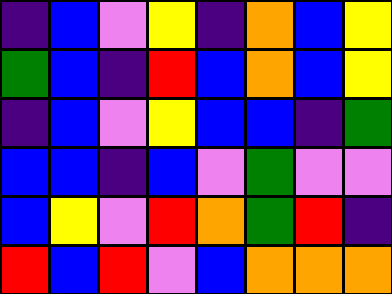[["indigo", "blue", "violet", "yellow", "indigo", "orange", "blue", "yellow"], ["green", "blue", "indigo", "red", "blue", "orange", "blue", "yellow"], ["indigo", "blue", "violet", "yellow", "blue", "blue", "indigo", "green"], ["blue", "blue", "indigo", "blue", "violet", "green", "violet", "violet"], ["blue", "yellow", "violet", "red", "orange", "green", "red", "indigo"], ["red", "blue", "red", "violet", "blue", "orange", "orange", "orange"]]